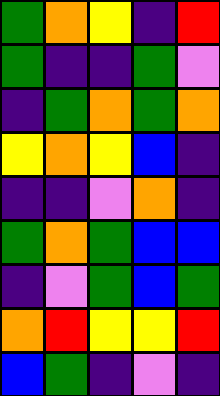[["green", "orange", "yellow", "indigo", "red"], ["green", "indigo", "indigo", "green", "violet"], ["indigo", "green", "orange", "green", "orange"], ["yellow", "orange", "yellow", "blue", "indigo"], ["indigo", "indigo", "violet", "orange", "indigo"], ["green", "orange", "green", "blue", "blue"], ["indigo", "violet", "green", "blue", "green"], ["orange", "red", "yellow", "yellow", "red"], ["blue", "green", "indigo", "violet", "indigo"]]